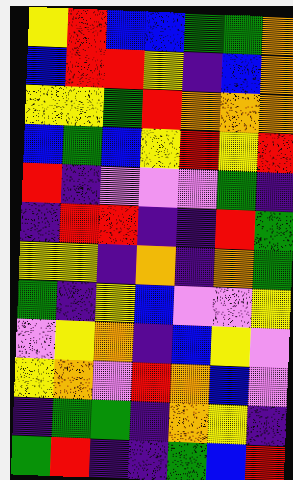[["yellow", "red", "blue", "blue", "green", "green", "orange"], ["blue", "red", "red", "yellow", "indigo", "blue", "orange"], ["yellow", "yellow", "green", "red", "orange", "orange", "orange"], ["blue", "green", "blue", "yellow", "red", "yellow", "red"], ["red", "indigo", "violet", "violet", "violet", "green", "indigo"], ["indigo", "red", "red", "indigo", "indigo", "red", "green"], ["yellow", "yellow", "indigo", "orange", "indigo", "orange", "green"], ["green", "indigo", "yellow", "blue", "violet", "violet", "yellow"], ["violet", "yellow", "orange", "indigo", "blue", "yellow", "violet"], ["yellow", "orange", "violet", "red", "orange", "blue", "violet"], ["indigo", "green", "green", "indigo", "orange", "yellow", "indigo"], ["green", "red", "indigo", "indigo", "green", "blue", "red"]]